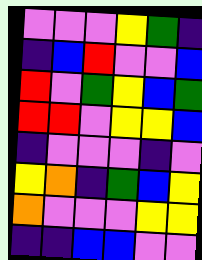[["violet", "violet", "violet", "yellow", "green", "indigo"], ["indigo", "blue", "red", "violet", "violet", "blue"], ["red", "violet", "green", "yellow", "blue", "green"], ["red", "red", "violet", "yellow", "yellow", "blue"], ["indigo", "violet", "violet", "violet", "indigo", "violet"], ["yellow", "orange", "indigo", "green", "blue", "yellow"], ["orange", "violet", "violet", "violet", "yellow", "yellow"], ["indigo", "indigo", "blue", "blue", "violet", "violet"]]